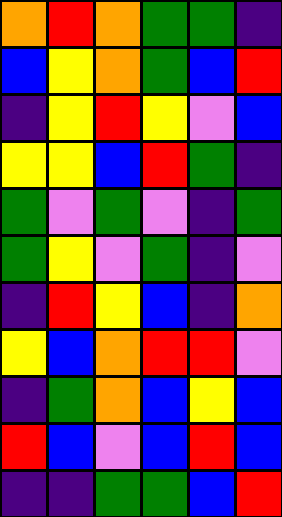[["orange", "red", "orange", "green", "green", "indigo"], ["blue", "yellow", "orange", "green", "blue", "red"], ["indigo", "yellow", "red", "yellow", "violet", "blue"], ["yellow", "yellow", "blue", "red", "green", "indigo"], ["green", "violet", "green", "violet", "indigo", "green"], ["green", "yellow", "violet", "green", "indigo", "violet"], ["indigo", "red", "yellow", "blue", "indigo", "orange"], ["yellow", "blue", "orange", "red", "red", "violet"], ["indigo", "green", "orange", "blue", "yellow", "blue"], ["red", "blue", "violet", "blue", "red", "blue"], ["indigo", "indigo", "green", "green", "blue", "red"]]